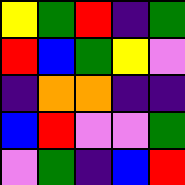[["yellow", "green", "red", "indigo", "green"], ["red", "blue", "green", "yellow", "violet"], ["indigo", "orange", "orange", "indigo", "indigo"], ["blue", "red", "violet", "violet", "green"], ["violet", "green", "indigo", "blue", "red"]]